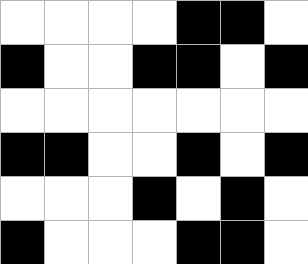[["white", "white", "white", "white", "black", "black", "white"], ["black", "white", "white", "black", "black", "white", "black"], ["white", "white", "white", "white", "white", "white", "white"], ["black", "black", "white", "white", "black", "white", "black"], ["white", "white", "white", "black", "white", "black", "white"], ["black", "white", "white", "white", "black", "black", "white"]]